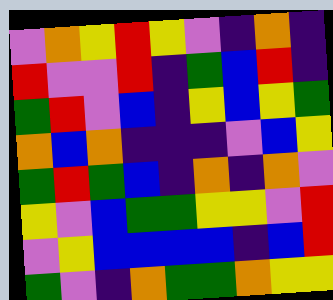[["violet", "orange", "yellow", "red", "yellow", "violet", "indigo", "orange", "indigo"], ["red", "violet", "violet", "red", "indigo", "green", "blue", "red", "indigo"], ["green", "red", "violet", "blue", "indigo", "yellow", "blue", "yellow", "green"], ["orange", "blue", "orange", "indigo", "indigo", "indigo", "violet", "blue", "yellow"], ["green", "red", "green", "blue", "indigo", "orange", "indigo", "orange", "violet"], ["yellow", "violet", "blue", "green", "green", "yellow", "yellow", "violet", "red"], ["violet", "yellow", "blue", "blue", "blue", "blue", "indigo", "blue", "red"], ["green", "violet", "indigo", "orange", "green", "green", "orange", "yellow", "yellow"]]